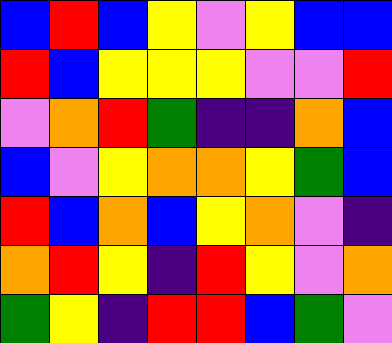[["blue", "red", "blue", "yellow", "violet", "yellow", "blue", "blue"], ["red", "blue", "yellow", "yellow", "yellow", "violet", "violet", "red"], ["violet", "orange", "red", "green", "indigo", "indigo", "orange", "blue"], ["blue", "violet", "yellow", "orange", "orange", "yellow", "green", "blue"], ["red", "blue", "orange", "blue", "yellow", "orange", "violet", "indigo"], ["orange", "red", "yellow", "indigo", "red", "yellow", "violet", "orange"], ["green", "yellow", "indigo", "red", "red", "blue", "green", "violet"]]